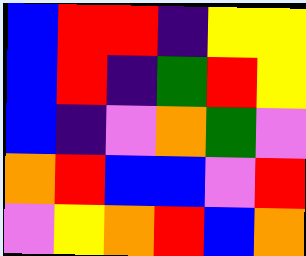[["blue", "red", "red", "indigo", "yellow", "yellow"], ["blue", "red", "indigo", "green", "red", "yellow"], ["blue", "indigo", "violet", "orange", "green", "violet"], ["orange", "red", "blue", "blue", "violet", "red"], ["violet", "yellow", "orange", "red", "blue", "orange"]]